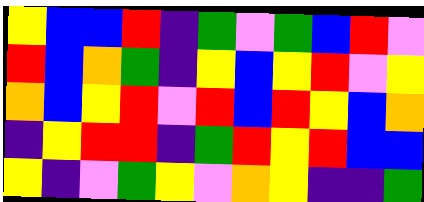[["yellow", "blue", "blue", "red", "indigo", "green", "violet", "green", "blue", "red", "violet"], ["red", "blue", "orange", "green", "indigo", "yellow", "blue", "yellow", "red", "violet", "yellow"], ["orange", "blue", "yellow", "red", "violet", "red", "blue", "red", "yellow", "blue", "orange"], ["indigo", "yellow", "red", "red", "indigo", "green", "red", "yellow", "red", "blue", "blue"], ["yellow", "indigo", "violet", "green", "yellow", "violet", "orange", "yellow", "indigo", "indigo", "green"]]